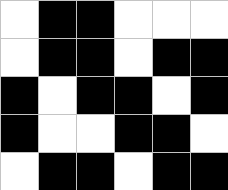[["white", "black", "black", "white", "white", "white"], ["white", "black", "black", "white", "black", "black"], ["black", "white", "black", "black", "white", "black"], ["black", "white", "white", "black", "black", "white"], ["white", "black", "black", "white", "black", "black"]]